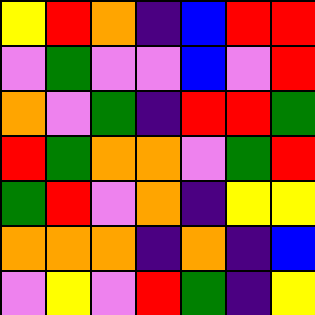[["yellow", "red", "orange", "indigo", "blue", "red", "red"], ["violet", "green", "violet", "violet", "blue", "violet", "red"], ["orange", "violet", "green", "indigo", "red", "red", "green"], ["red", "green", "orange", "orange", "violet", "green", "red"], ["green", "red", "violet", "orange", "indigo", "yellow", "yellow"], ["orange", "orange", "orange", "indigo", "orange", "indigo", "blue"], ["violet", "yellow", "violet", "red", "green", "indigo", "yellow"]]